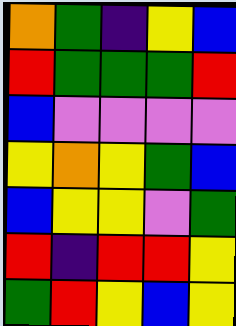[["orange", "green", "indigo", "yellow", "blue"], ["red", "green", "green", "green", "red"], ["blue", "violet", "violet", "violet", "violet"], ["yellow", "orange", "yellow", "green", "blue"], ["blue", "yellow", "yellow", "violet", "green"], ["red", "indigo", "red", "red", "yellow"], ["green", "red", "yellow", "blue", "yellow"]]